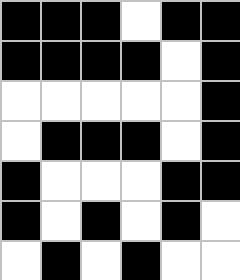[["black", "black", "black", "white", "black", "black"], ["black", "black", "black", "black", "white", "black"], ["white", "white", "white", "white", "white", "black"], ["white", "black", "black", "black", "white", "black"], ["black", "white", "white", "white", "black", "black"], ["black", "white", "black", "white", "black", "white"], ["white", "black", "white", "black", "white", "white"]]